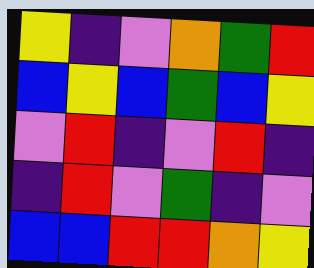[["yellow", "indigo", "violet", "orange", "green", "red"], ["blue", "yellow", "blue", "green", "blue", "yellow"], ["violet", "red", "indigo", "violet", "red", "indigo"], ["indigo", "red", "violet", "green", "indigo", "violet"], ["blue", "blue", "red", "red", "orange", "yellow"]]